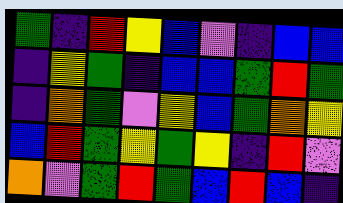[["green", "indigo", "red", "yellow", "blue", "violet", "indigo", "blue", "blue"], ["indigo", "yellow", "green", "indigo", "blue", "blue", "green", "red", "green"], ["indigo", "orange", "green", "violet", "yellow", "blue", "green", "orange", "yellow"], ["blue", "red", "green", "yellow", "green", "yellow", "indigo", "red", "violet"], ["orange", "violet", "green", "red", "green", "blue", "red", "blue", "indigo"]]